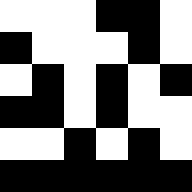[["white", "white", "white", "black", "black", "white"], ["black", "white", "white", "white", "black", "white"], ["white", "black", "white", "black", "white", "black"], ["black", "black", "white", "black", "white", "white"], ["white", "white", "black", "white", "black", "white"], ["black", "black", "black", "black", "black", "black"]]